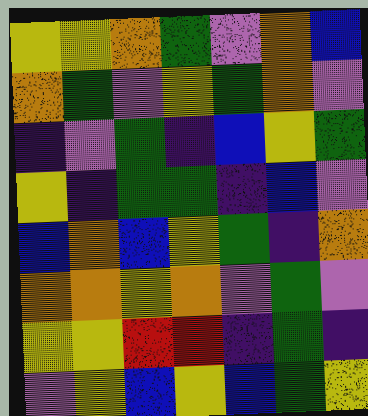[["yellow", "yellow", "orange", "green", "violet", "orange", "blue"], ["orange", "green", "violet", "yellow", "green", "orange", "violet"], ["indigo", "violet", "green", "indigo", "blue", "yellow", "green"], ["yellow", "indigo", "green", "green", "indigo", "blue", "violet"], ["blue", "orange", "blue", "yellow", "green", "indigo", "orange"], ["orange", "orange", "yellow", "orange", "violet", "green", "violet"], ["yellow", "yellow", "red", "red", "indigo", "green", "indigo"], ["violet", "yellow", "blue", "yellow", "blue", "green", "yellow"]]